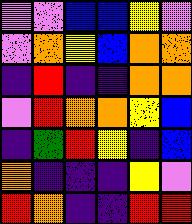[["violet", "violet", "blue", "blue", "yellow", "violet"], ["violet", "orange", "yellow", "blue", "orange", "orange"], ["indigo", "red", "indigo", "indigo", "orange", "orange"], ["violet", "red", "orange", "orange", "yellow", "blue"], ["indigo", "green", "red", "yellow", "indigo", "blue"], ["orange", "indigo", "indigo", "indigo", "yellow", "violet"], ["red", "orange", "indigo", "indigo", "red", "red"]]